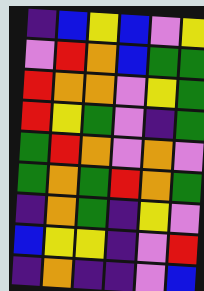[["indigo", "blue", "yellow", "blue", "violet", "yellow"], ["violet", "red", "orange", "blue", "green", "green"], ["red", "orange", "orange", "violet", "yellow", "green"], ["red", "yellow", "green", "violet", "indigo", "green"], ["green", "red", "orange", "violet", "orange", "violet"], ["green", "orange", "green", "red", "orange", "green"], ["indigo", "orange", "green", "indigo", "yellow", "violet"], ["blue", "yellow", "yellow", "indigo", "violet", "red"], ["indigo", "orange", "indigo", "indigo", "violet", "blue"]]